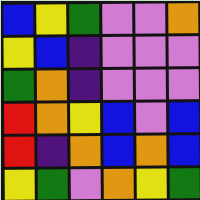[["blue", "yellow", "green", "violet", "violet", "orange"], ["yellow", "blue", "indigo", "violet", "violet", "violet"], ["green", "orange", "indigo", "violet", "violet", "violet"], ["red", "orange", "yellow", "blue", "violet", "blue"], ["red", "indigo", "orange", "blue", "orange", "blue"], ["yellow", "green", "violet", "orange", "yellow", "green"]]